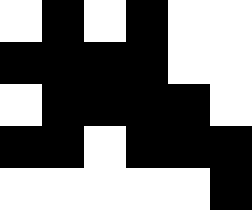[["white", "black", "white", "black", "white", "white"], ["black", "black", "black", "black", "white", "white"], ["white", "black", "black", "black", "black", "white"], ["black", "black", "white", "black", "black", "black"], ["white", "white", "white", "white", "white", "black"]]